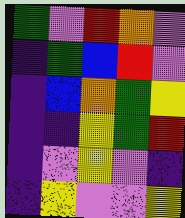[["green", "violet", "red", "orange", "violet"], ["indigo", "green", "blue", "red", "violet"], ["indigo", "blue", "orange", "green", "yellow"], ["indigo", "indigo", "yellow", "green", "red"], ["indigo", "violet", "yellow", "violet", "indigo"], ["indigo", "yellow", "violet", "violet", "yellow"]]